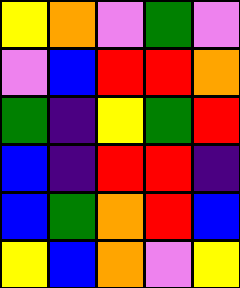[["yellow", "orange", "violet", "green", "violet"], ["violet", "blue", "red", "red", "orange"], ["green", "indigo", "yellow", "green", "red"], ["blue", "indigo", "red", "red", "indigo"], ["blue", "green", "orange", "red", "blue"], ["yellow", "blue", "orange", "violet", "yellow"]]